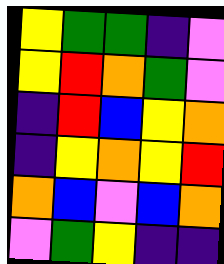[["yellow", "green", "green", "indigo", "violet"], ["yellow", "red", "orange", "green", "violet"], ["indigo", "red", "blue", "yellow", "orange"], ["indigo", "yellow", "orange", "yellow", "red"], ["orange", "blue", "violet", "blue", "orange"], ["violet", "green", "yellow", "indigo", "indigo"]]